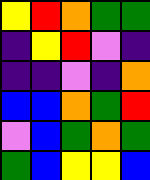[["yellow", "red", "orange", "green", "green"], ["indigo", "yellow", "red", "violet", "indigo"], ["indigo", "indigo", "violet", "indigo", "orange"], ["blue", "blue", "orange", "green", "red"], ["violet", "blue", "green", "orange", "green"], ["green", "blue", "yellow", "yellow", "blue"]]